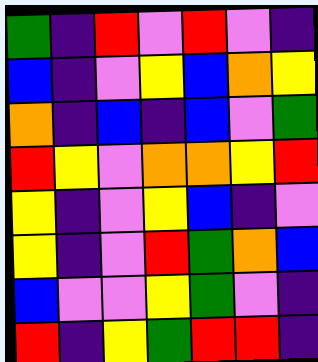[["green", "indigo", "red", "violet", "red", "violet", "indigo"], ["blue", "indigo", "violet", "yellow", "blue", "orange", "yellow"], ["orange", "indigo", "blue", "indigo", "blue", "violet", "green"], ["red", "yellow", "violet", "orange", "orange", "yellow", "red"], ["yellow", "indigo", "violet", "yellow", "blue", "indigo", "violet"], ["yellow", "indigo", "violet", "red", "green", "orange", "blue"], ["blue", "violet", "violet", "yellow", "green", "violet", "indigo"], ["red", "indigo", "yellow", "green", "red", "red", "indigo"]]